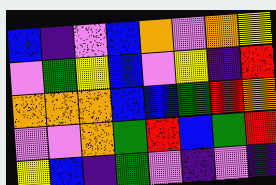[["blue", "indigo", "violet", "blue", "orange", "violet", "orange", "yellow"], ["violet", "green", "yellow", "blue", "violet", "yellow", "indigo", "red"], ["orange", "orange", "orange", "blue", "blue", "green", "red", "orange"], ["violet", "violet", "orange", "green", "red", "blue", "green", "red"], ["yellow", "blue", "indigo", "green", "violet", "indigo", "violet", "indigo"]]